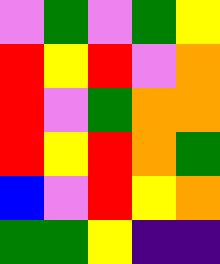[["violet", "green", "violet", "green", "yellow"], ["red", "yellow", "red", "violet", "orange"], ["red", "violet", "green", "orange", "orange"], ["red", "yellow", "red", "orange", "green"], ["blue", "violet", "red", "yellow", "orange"], ["green", "green", "yellow", "indigo", "indigo"]]